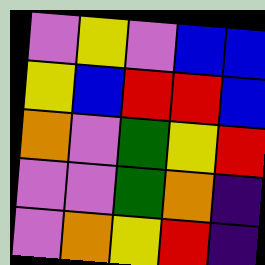[["violet", "yellow", "violet", "blue", "blue"], ["yellow", "blue", "red", "red", "blue"], ["orange", "violet", "green", "yellow", "red"], ["violet", "violet", "green", "orange", "indigo"], ["violet", "orange", "yellow", "red", "indigo"]]